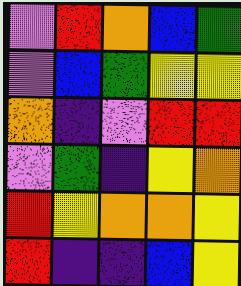[["violet", "red", "orange", "blue", "green"], ["violet", "blue", "green", "yellow", "yellow"], ["orange", "indigo", "violet", "red", "red"], ["violet", "green", "indigo", "yellow", "orange"], ["red", "yellow", "orange", "orange", "yellow"], ["red", "indigo", "indigo", "blue", "yellow"]]